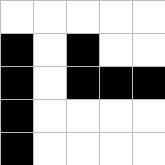[["white", "white", "white", "white", "white"], ["black", "white", "black", "white", "white"], ["black", "white", "black", "black", "black"], ["black", "white", "white", "white", "white"], ["black", "white", "white", "white", "white"]]